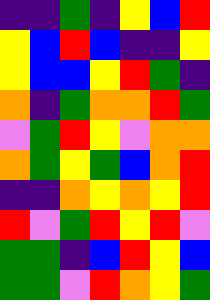[["indigo", "indigo", "green", "indigo", "yellow", "blue", "red"], ["yellow", "blue", "red", "blue", "indigo", "indigo", "yellow"], ["yellow", "blue", "blue", "yellow", "red", "green", "indigo"], ["orange", "indigo", "green", "orange", "orange", "red", "green"], ["violet", "green", "red", "yellow", "violet", "orange", "orange"], ["orange", "green", "yellow", "green", "blue", "orange", "red"], ["indigo", "indigo", "orange", "yellow", "orange", "yellow", "red"], ["red", "violet", "green", "red", "yellow", "red", "violet"], ["green", "green", "indigo", "blue", "red", "yellow", "blue"], ["green", "green", "violet", "red", "orange", "yellow", "green"]]